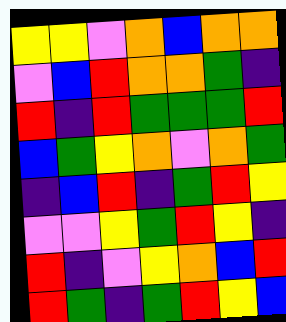[["yellow", "yellow", "violet", "orange", "blue", "orange", "orange"], ["violet", "blue", "red", "orange", "orange", "green", "indigo"], ["red", "indigo", "red", "green", "green", "green", "red"], ["blue", "green", "yellow", "orange", "violet", "orange", "green"], ["indigo", "blue", "red", "indigo", "green", "red", "yellow"], ["violet", "violet", "yellow", "green", "red", "yellow", "indigo"], ["red", "indigo", "violet", "yellow", "orange", "blue", "red"], ["red", "green", "indigo", "green", "red", "yellow", "blue"]]